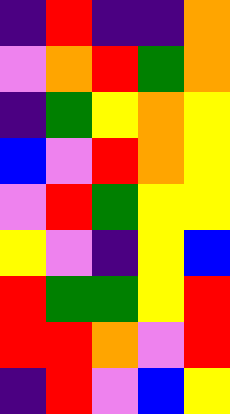[["indigo", "red", "indigo", "indigo", "orange"], ["violet", "orange", "red", "green", "orange"], ["indigo", "green", "yellow", "orange", "yellow"], ["blue", "violet", "red", "orange", "yellow"], ["violet", "red", "green", "yellow", "yellow"], ["yellow", "violet", "indigo", "yellow", "blue"], ["red", "green", "green", "yellow", "red"], ["red", "red", "orange", "violet", "red"], ["indigo", "red", "violet", "blue", "yellow"]]